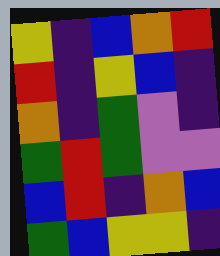[["yellow", "indigo", "blue", "orange", "red"], ["red", "indigo", "yellow", "blue", "indigo"], ["orange", "indigo", "green", "violet", "indigo"], ["green", "red", "green", "violet", "violet"], ["blue", "red", "indigo", "orange", "blue"], ["green", "blue", "yellow", "yellow", "indigo"]]